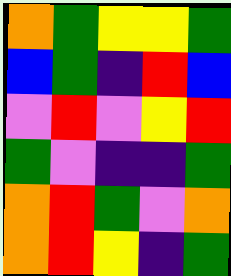[["orange", "green", "yellow", "yellow", "green"], ["blue", "green", "indigo", "red", "blue"], ["violet", "red", "violet", "yellow", "red"], ["green", "violet", "indigo", "indigo", "green"], ["orange", "red", "green", "violet", "orange"], ["orange", "red", "yellow", "indigo", "green"]]